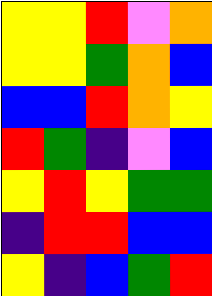[["yellow", "yellow", "red", "violet", "orange"], ["yellow", "yellow", "green", "orange", "blue"], ["blue", "blue", "red", "orange", "yellow"], ["red", "green", "indigo", "violet", "blue"], ["yellow", "red", "yellow", "green", "green"], ["indigo", "red", "red", "blue", "blue"], ["yellow", "indigo", "blue", "green", "red"]]